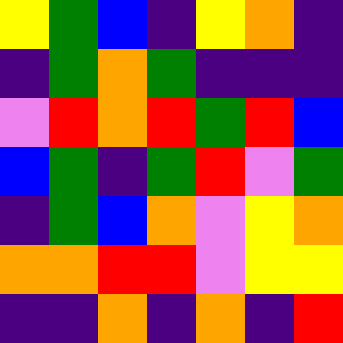[["yellow", "green", "blue", "indigo", "yellow", "orange", "indigo"], ["indigo", "green", "orange", "green", "indigo", "indigo", "indigo"], ["violet", "red", "orange", "red", "green", "red", "blue"], ["blue", "green", "indigo", "green", "red", "violet", "green"], ["indigo", "green", "blue", "orange", "violet", "yellow", "orange"], ["orange", "orange", "red", "red", "violet", "yellow", "yellow"], ["indigo", "indigo", "orange", "indigo", "orange", "indigo", "red"]]